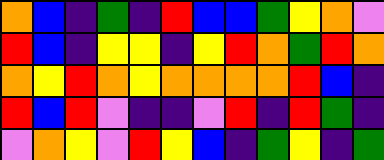[["orange", "blue", "indigo", "green", "indigo", "red", "blue", "blue", "green", "yellow", "orange", "violet"], ["red", "blue", "indigo", "yellow", "yellow", "indigo", "yellow", "red", "orange", "green", "red", "orange"], ["orange", "yellow", "red", "orange", "yellow", "orange", "orange", "orange", "orange", "red", "blue", "indigo"], ["red", "blue", "red", "violet", "indigo", "indigo", "violet", "red", "indigo", "red", "green", "indigo"], ["violet", "orange", "yellow", "violet", "red", "yellow", "blue", "indigo", "green", "yellow", "indigo", "green"]]